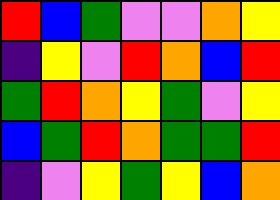[["red", "blue", "green", "violet", "violet", "orange", "yellow"], ["indigo", "yellow", "violet", "red", "orange", "blue", "red"], ["green", "red", "orange", "yellow", "green", "violet", "yellow"], ["blue", "green", "red", "orange", "green", "green", "red"], ["indigo", "violet", "yellow", "green", "yellow", "blue", "orange"]]